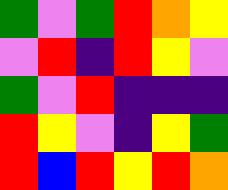[["green", "violet", "green", "red", "orange", "yellow"], ["violet", "red", "indigo", "red", "yellow", "violet"], ["green", "violet", "red", "indigo", "indigo", "indigo"], ["red", "yellow", "violet", "indigo", "yellow", "green"], ["red", "blue", "red", "yellow", "red", "orange"]]